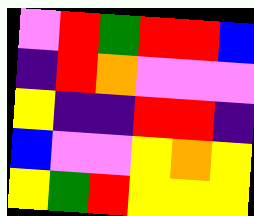[["violet", "red", "green", "red", "red", "blue"], ["indigo", "red", "orange", "violet", "violet", "violet"], ["yellow", "indigo", "indigo", "red", "red", "indigo"], ["blue", "violet", "violet", "yellow", "orange", "yellow"], ["yellow", "green", "red", "yellow", "yellow", "yellow"]]